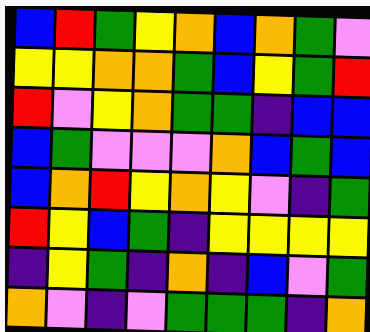[["blue", "red", "green", "yellow", "orange", "blue", "orange", "green", "violet"], ["yellow", "yellow", "orange", "orange", "green", "blue", "yellow", "green", "red"], ["red", "violet", "yellow", "orange", "green", "green", "indigo", "blue", "blue"], ["blue", "green", "violet", "violet", "violet", "orange", "blue", "green", "blue"], ["blue", "orange", "red", "yellow", "orange", "yellow", "violet", "indigo", "green"], ["red", "yellow", "blue", "green", "indigo", "yellow", "yellow", "yellow", "yellow"], ["indigo", "yellow", "green", "indigo", "orange", "indigo", "blue", "violet", "green"], ["orange", "violet", "indigo", "violet", "green", "green", "green", "indigo", "orange"]]